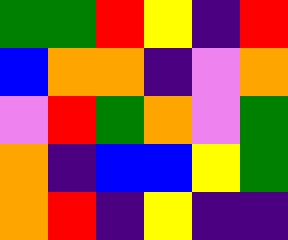[["green", "green", "red", "yellow", "indigo", "red"], ["blue", "orange", "orange", "indigo", "violet", "orange"], ["violet", "red", "green", "orange", "violet", "green"], ["orange", "indigo", "blue", "blue", "yellow", "green"], ["orange", "red", "indigo", "yellow", "indigo", "indigo"]]